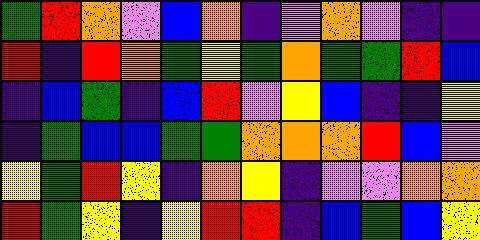[["green", "red", "orange", "violet", "blue", "orange", "indigo", "violet", "orange", "violet", "indigo", "indigo"], ["red", "indigo", "red", "orange", "green", "yellow", "green", "orange", "green", "green", "red", "blue"], ["indigo", "blue", "green", "indigo", "blue", "red", "violet", "yellow", "blue", "indigo", "indigo", "yellow"], ["indigo", "green", "blue", "blue", "green", "green", "orange", "orange", "orange", "red", "blue", "violet"], ["yellow", "green", "red", "yellow", "indigo", "orange", "yellow", "indigo", "violet", "violet", "orange", "orange"], ["red", "green", "yellow", "indigo", "yellow", "red", "red", "indigo", "blue", "green", "blue", "yellow"]]